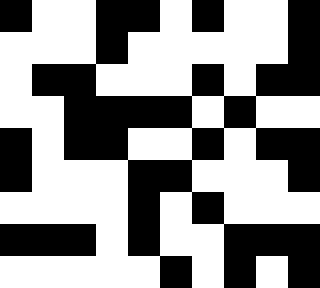[["black", "white", "white", "black", "black", "white", "black", "white", "white", "black"], ["white", "white", "white", "black", "white", "white", "white", "white", "white", "black"], ["white", "black", "black", "white", "white", "white", "black", "white", "black", "black"], ["white", "white", "black", "black", "black", "black", "white", "black", "white", "white"], ["black", "white", "black", "black", "white", "white", "black", "white", "black", "black"], ["black", "white", "white", "white", "black", "black", "white", "white", "white", "black"], ["white", "white", "white", "white", "black", "white", "black", "white", "white", "white"], ["black", "black", "black", "white", "black", "white", "white", "black", "black", "black"], ["white", "white", "white", "white", "white", "black", "white", "black", "white", "black"]]